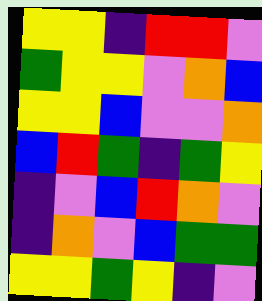[["yellow", "yellow", "indigo", "red", "red", "violet"], ["green", "yellow", "yellow", "violet", "orange", "blue"], ["yellow", "yellow", "blue", "violet", "violet", "orange"], ["blue", "red", "green", "indigo", "green", "yellow"], ["indigo", "violet", "blue", "red", "orange", "violet"], ["indigo", "orange", "violet", "blue", "green", "green"], ["yellow", "yellow", "green", "yellow", "indigo", "violet"]]